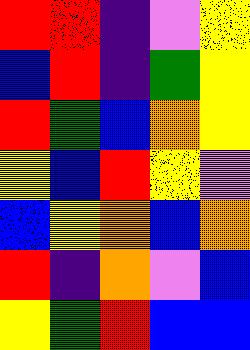[["red", "red", "indigo", "violet", "yellow"], ["blue", "red", "indigo", "green", "yellow"], ["red", "green", "blue", "orange", "yellow"], ["yellow", "blue", "red", "yellow", "violet"], ["blue", "yellow", "orange", "blue", "orange"], ["red", "indigo", "orange", "violet", "blue"], ["yellow", "green", "red", "blue", "blue"]]